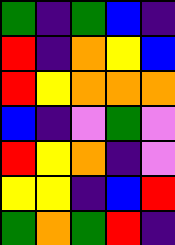[["green", "indigo", "green", "blue", "indigo"], ["red", "indigo", "orange", "yellow", "blue"], ["red", "yellow", "orange", "orange", "orange"], ["blue", "indigo", "violet", "green", "violet"], ["red", "yellow", "orange", "indigo", "violet"], ["yellow", "yellow", "indigo", "blue", "red"], ["green", "orange", "green", "red", "indigo"]]